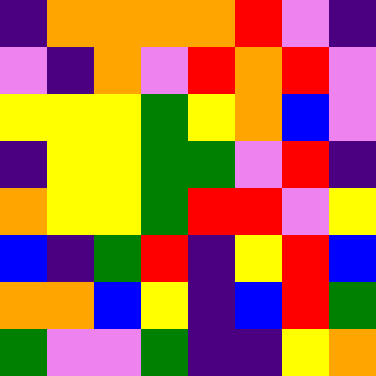[["indigo", "orange", "orange", "orange", "orange", "red", "violet", "indigo"], ["violet", "indigo", "orange", "violet", "red", "orange", "red", "violet"], ["yellow", "yellow", "yellow", "green", "yellow", "orange", "blue", "violet"], ["indigo", "yellow", "yellow", "green", "green", "violet", "red", "indigo"], ["orange", "yellow", "yellow", "green", "red", "red", "violet", "yellow"], ["blue", "indigo", "green", "red", "indigo", "yellow", "red", "blue"], ["orange", "orange", "blue", "yellow", "indigo", "blue", "red", "green"], ["green", "violet", "violet", "green", "indigo", "indigo", "yellow", "orange"]]